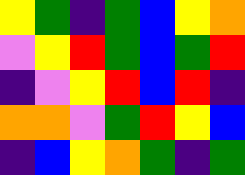[["yellow", "green", "indigo", "green", "blue", "yellow", "orange"], ["violet", "yellow", "red", "green", "blue", "green", "red"], ["indigo", "violet", "yellow", "red", "blue", "red", "indigo"], ["orange", "orange", "violet", "green", "red", "yellow", "blue"], ["indigo", "blue", "yellow", "orange", "green", "indigo", "green"]]